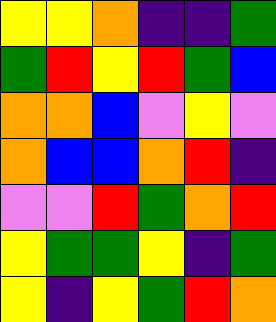[["yellow", "yellow", "orange", "indigo", "indigo", "green"], ["green", "red", "yellow", "red", "green", "blue"], ["orange", "orange", "blue", "violet", "yellow", "violet"], ["orange", "blue", "blue", "orange", "red", "indigo"], ["violet", "violet", "red", "green", "orange", "red"], ["yellow", "green", "green", "yellow", "indigo", "green"], ["yellow", "indigo", "yellow", "green", "red", "orange"]]